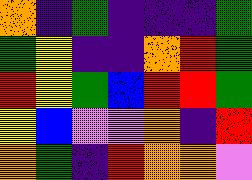[["orange", "indigo", "green", "indigo", "indigo", "indigo", "green"], ["green", "yellow", "indigo", "indigo", "orange", "red", "green"], ["red", "yellow", "green", "blue", "red", "red", "green"], ["yellow", "blue", "violet", "violet", "orange", "indigo", "red"], ["orange", "green", "indigo", "red", "orange", "orange", "violet"]]